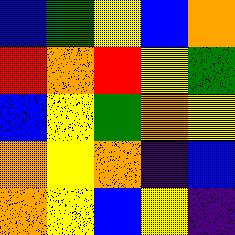[["blue", "green", "yellow", "blue", "orange"], ["red", "orange", "red", "yellow", "green"], ["blue", "yellow", "green", "orange", "yellow"], ["orange", "yellow", "orange", "indigo", "blue"], ["orange", "yellow", "blue", "yellow", "indigo"]]